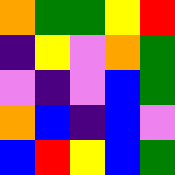[["orange", "green", "green", "yellow", "red"], ["indigo", "yellow", "violet", "orange", "green"], ["violet", "indigo", "violet", "blue", "green"], ["orange", "blue", "indigo", "blue", "violet"], ["blue", "red", "yellow", "blue", "green"]]